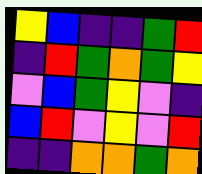[["yellow", "blue", "indigo", "indigo", "green", "red"], ["indigo", "red", "green", "orange", "green", "yellow"], ["violet", "blue", "green", "yellow", "violet", "indigo"], ["blue", "red", "violet", "yellow", "violet", "red"], ["indigo", "indigo", "orange", "orange", "green", "orange"]]